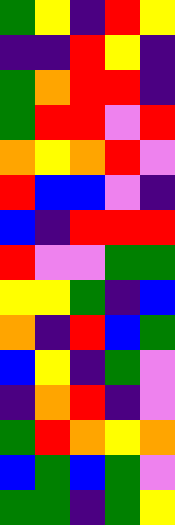[["green", "yellow", "indigo", "red", "yellow"], ["indigo", "indigo", "red", "yellow", "indigo"], ["green", "orange", "red", "red", "indigo"], ["green", "red", "red", "violet", "red"], ["orange", "yellow", "orange", "red", "violet"], ["red", "blue", "blue", "violet", "indigo"], ["blue", "indigo", "red", "red", "red"], ["red", "violet", "violet", "green", "green"], ["yellow", "yellow", "green", "indigo", "blue"], ["orange", "indigo", "red", "blue", "green"], ["blue", "yellow", "indigo", "green", "violet"], ["indigo", "orange", "red", "indigo", "violet"], ["green", "red", "orange", "yellow", "orange"], ["blue", "green", "blue", "green", "violet"], ["green", "green", "indigo", "green", "yellow"]]